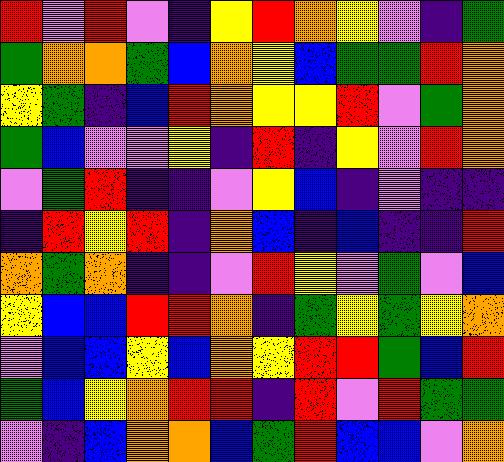[["red", "violet", "red", "violet", "indigo", "yellow", "red", "orange", "yellow", "violet", "indigo", "green"], ["green", "orange", "orange", "green", "blue", "orange", "yellow", "blue", "green", "green", "red", "orange"], ["yellow", "green", "indigo", "blue", "red", "orange", "yellow", "yellow", "red", "violet", "green", "orange"], ["green", "blue", "violet", "violet", "yellow", "indigo", "red", "indigo", "yellow", "violet", "red", "orange"], ["violet", "green", "red", "indigo", "indigo", "violet", "yellow", "blue", "indigo", "violet", "indigo", "indigo"], ["indigo", "red", "yellow", "red", "indigo", "orange", "blue", "indigo", "blue", "indigo", "indigo", "red"], ["orange", "green", "orange", "indigo", "indigo", "violet", "red", "yellow", "violet", "green", "violet", "blue"], ["yellow", "blue", "blue", "red", "red", "orange", "indigo", "green", "yellow", "green", "yellow", "orange"], ["violet", "blue", "blue", "yellow", "blue", "orange", "yellow", "red", "red", "green", "blue", "red"], ["green", "blue", "yellow", "orange", "red", "red", "indigo", "red", "violet", "red", "green", "green"], ["violet", "indigo", "blue", "orange", "orange", "blue", "green", "red", "blue", "blue", "violet", "orange"]]